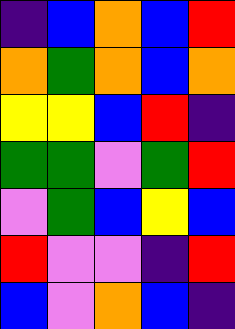[["indigo", "blue", "orange", "blue", "red"], ["orange", "green", "orange", "blue", "orange"], ["yellow", "yellow", "blue", "red", "indigo"], ["green", "green", "violet", "green", "red"], ["violet", "green", "blue", "yellow", "blue"], ["red", "violet", "violet", "indigo", "red"], ["blue", "violet", "orange", "blue", "indigo"]]